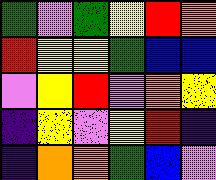[["green", "violet", "green", "yellow", "red", "orange"], ["red", "yellow", "yellow", "green", "blue", "blue"], ["violet", "yellow", "red", "violet", "orange", "yellow"], ["indigo", "yellow", "violet", "yellow", "red", "indigo"], ["indigo", "orange", "orange", "green", "blue", "violet"]]